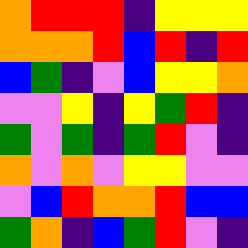[["orange", "red", "red", "red", "indigo", "yellow", "yellow", "yellow"], ["orange", "orange", "orange", "red", "blue", "red", "indigo", "red"], ["blue", "green", "indigo", "violet", "blue", "yellow", "yellow", "orange"], ["violet", "violet", "yellow", "indigo", "yellow", "green", "red", "indigo"], ["green", "violet", "green", "indigo", "green", "red", "violet", "indigo"], ["orange", "violet", "orange", "violet", "yellow", "yellow", "violet", "violet"], ["violet", "blue", "red", "orange", "orange", "red", "blue", "blue"], ["green", "orange", "indigo", "blue", "green", "red", "violet", "indigo"]]